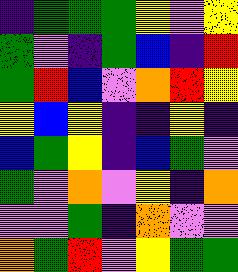[["indigo", "green", "green", "green", "yellow", "violet", "yellow"], ["green", "violet", "indigo", "green", "blue", "indigo", "red"], ["green", "red", "blue", "violet", "orange", "red", "yellow"], ["yellow", "blue", "yellow", "indigo", "indigo", "yellow", "indigo"], ["blue", "green", "yellow", "indigo", "blue", "green", "violet"], ["green", "violet", "orange", "violet", "yellow", "indigo", "orange"], ["violet", "violet", "green", "indigo", "orange", "violet", "violet"], ["orange", "green", "red", "violet", "yellow", "green", "green"]]